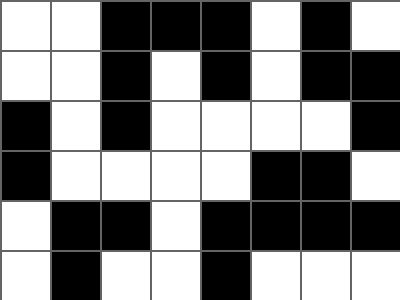[["white", "white", "black", "black", "black", "white", "black", "white"], ["white", "white", "black", "white", "black", "white", "black", "black"], ["black", "white", "black", "white", "white", "white", "white", "black"], ["black", "white", "white", "white", "white", "black", "black", "white"], ["white", "black", "black", "white", "black", "black", "black", "black"], ["white", "black", "white", "white", "black", "white", "white", "white"]]